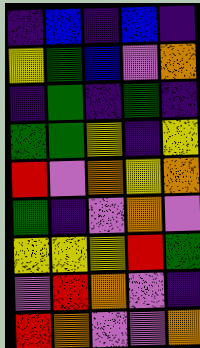[["indigo", "blue", "indigo", "blue", "indigo"], ["yellow", "green", "blue", "violet", "orange"], ["indigo", "green", "indigo", "green", "indigo"], ["green", "green", "yellow", "indigo", "yellow"], ["red", "violet", "orange", "yellow", "orange"], ["green", "indigo", "violet", "orange", "violet"], ["yellow", "yellow", "yellow", "red", "green"], ["violet", "red", "orange", "violet", "indigo"], ["red", "orange", "violet", "violet", "orange"]]